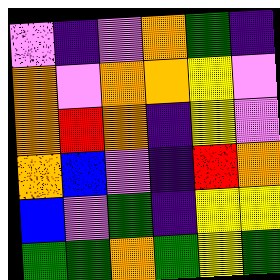[["violet", "indigo", "violet", "orange", "green", "indigo"], ["orange", "violet", "orange", "orange", "yellow", "violet"], ["orange", "red", "orange", "indigo", "yellow", "violet"], ["orange", "blue", "violet", "indigo", "red", "orange"], ["blue", "violet", "green", "indigo", "yellow", "yellow"], ["green", "green", "orange", "green", "yellow", "green"]]